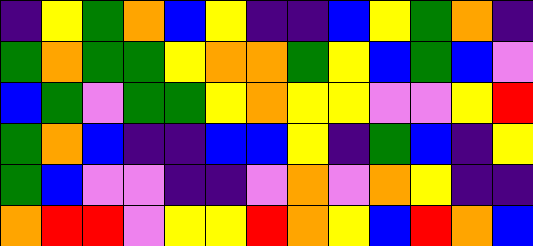[["indigo", "yellow", "green", "orange", "blue", "yellow", "indigo", "indigo", "blue", "yellow", "green", "orange", "indigo"], ["green", "orange", "green", "green", "yellow", "orange", "orange", "green", "yellow", "blue", "green", "blue", "violet"], ["blue", "green", "violet", "green", "green", "yellow", "orange", "yellow", "yellow", "violet", "violet", "yellow", "red"], ["green", "orange", "blue", "indigo", "indigo", "blue", "blue", "yellow", "indigo", "green", "blue", "indigo", "yellow"], ["green", "blue", "violet", "violet", "indigo", "indigo", "violet", "orange", "violet", "orange", "yellow", "indigo", "indigo"], ["orange", "red", "red", "violet", "yellow", "yellow", "red", "orange", "yellow", "blue", "red", "orange", "blue"]]